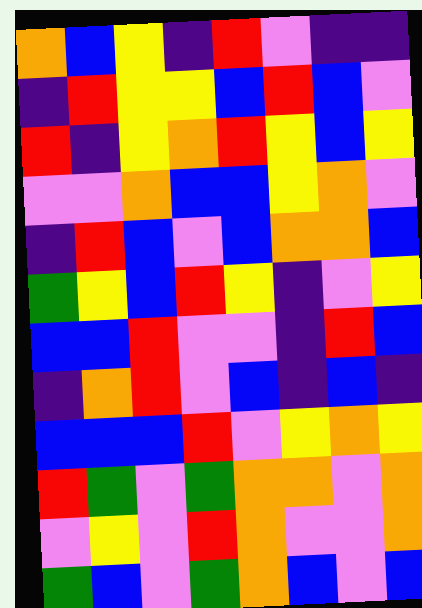[["orange", "blue", "yellow", "indigo", "red", "violet", "indigo", "indigo"], ["indigo", "red", "yellow", "yellow", "blue", "red", "blue", "violet"], ["red", "indigo", "yellow", "orange", "red", "yellow", "blue", "yellow"], ["violet", "violet", "orange", "blue", "blue", "yellow", "orange", "violet"], ["indigo", "red", "blue", "violet", "blue", "orange", "orange", "blue"], ["green", "yellow", "blue", "red", "yellow", "indigo", "violet", "yellow"], ["blue", "blue", "red", "violet", "violet", "indigo", "red", "blue"], ["indigo", "orange", "red", "violet", "blue", "indigo", "blue", "indigo"], ["blue", "blue", "blue", "red", "violet", "yellow", "orange", "yellow"], ["red", "green", "violet", "green", "orange", "orange", "violet", "orange"], ["violet", "yellow", "violet", "red", "orange", "violet", "violet", "orange"], ["green", "blue", "violet", "green", "orange", "blue", "violet", "blue"]]